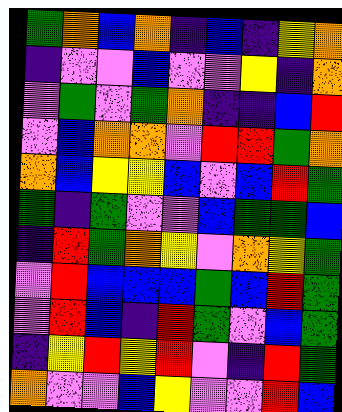[["green", "orange", "blue", "orange", "indigo", "blue", "indigo", "yellow", "orange"], ["indigo", "violet", "violet", "blue", "violet", "violet", "yellow", "indigo", "orange"], ["violet", "green", "violet", "green", "orange", "indigo", "indigo", "blue", "red"], ["violet", "blue", "orange", "orange", "violet", "red", "red", "green", "orange"], ["orange", "blue", "yellow", "yellow", "blue", "violet", "blue", "red", "green"], ["green", "indigo", "green", "violet", "violet", "blue", "green", "green", "blue"], ["indigo", "red", "green", "orange", "yellow", "violet", "orange", "yellow", "green"], ["violet", "red", "blue", "blue", "blue", "green", "blue", "red", "green"], ["violet", "red", "blue", "indigo", "red", "green", "violet", "blue", "green"], ["indigo", "yellow", "red", "yellow", "red", "violet", "indigo", "red", "green"], ["orange", "violet", "violet", "blue", "yellow", "violet", "violet", "red", "blue"]]